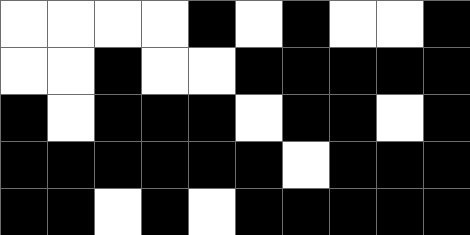[["white", "white", "white", "white", "black", "white", "black", "white", "white", "black"], ["white", "white", "black", "white", "white", "black", "black", "black", "black", "black"], ["black", "white", "black", "black", "black", "white", "black", "black", "white", "black"], ["black", "black", "black", "black", "black", "black", "white", "black", "black", "black"], ["black", "black", "white", "black", "white", "black", "black", "black", "black", "black"]]